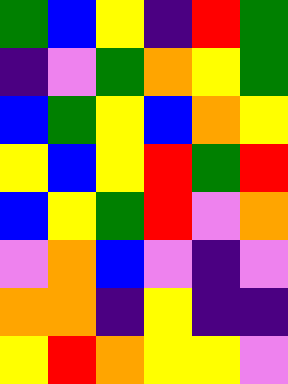[["green", "blue", "yellow", "indigo", "red", "green"], ["indigo", "violet", "green", "orange", "yellow", "green"], ["blue", "green", "yellow", "blue", "orange", "yellow"], ["yellow", "blue", "yellow", "red", "green", "red"], ["blue", "yellow", "green", "red", "violet", "orange"], ["violet", "orange", "blue", "violet", "indigo", "violet"], ["orange", "orange", "indigo", "yellow", "indigo", "indigo"], ["yellow", "red", "orange", "yellow", "yellow", "violet"]]